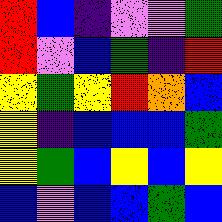[["red", "blue", "indigo", "violet", "violet", "green"], ["red", "violet", "blue", "green", "indigo", "red"], ["yellow", "green", "yellow", "red", "orange", "blue"], ["yellow", "indigo", "blue", "blue", "blue", "green"], ["yellow", "green", "blue", "yellow", "blue", "yellow"], ["blue", "violet", "blue", "blue", "green", "blue"]]